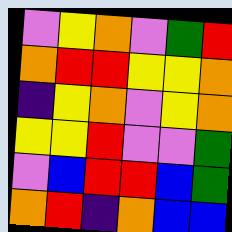[["violet", "yellow", "orange", "violet", "green", "red"], ["orange", "red", "red", "yellow", "yellow", "orange"], ["indigo", "yellow", "orange", "violet", "yellow", "orange"], ["yellow", "yellow", "red", "violet", "violet", "green"], ["violet", "blue", "red", "red", "blue", "green"], ["orange", "red", "indigo", "orange", "blue", "blue"]]